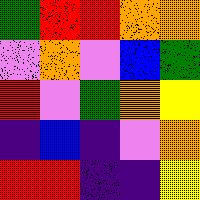[["green", "red", "red", "orange", "orange"], ["violet", "orange", "violet", "blue", "green"], ["red", "violet", "green", "orange", "yellow"], ["indigo", "blue", "indigo", "violet", "orange"], ["red", "red", "indigo", "indigo", "yellow"]]